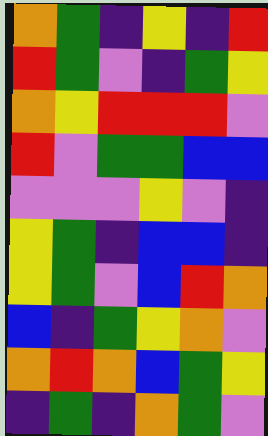[["orange", "green", "indigo", "yellow", "indigo", "red"], ["red", "green", "violet", "indigo", "green", "yellow"], ["orange", "yellow", "red", "red", "red", "violet"], ["red", "violet", "green", "green", "blue", "blue"], ["violet", "violet", "violet", "yellow", "violet", "indigo"], ["yellow", "green", "indigo", "blue", "blue", "indigo"], ["yellow", "green", "violet", "blue", "red", "orange"], ["blue", "indigo", "green", "yellow", "orange", "violet"], ["orange", "red", "orange", "blue", "green", "yellow"], ["indigo", "green", "indigo", "orange", "green", "violet"]]